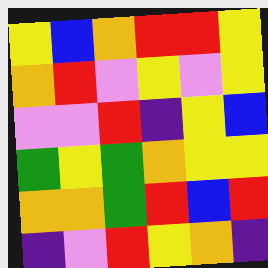[["yellow", "blue", "orange", "red", "red", "yellow"], ["orange", "red", "violet", "yellow", "violet", "yellow"], ["violet", "violet", "red", "indigo", "yellow", "blue"], ["green", "yellow", "green", "orange", "yellow", "yellow"], ["orange", "orange", "green", "red", "blue", "red"], ["indigo", "violet", "red", "yellow", "orange", "indigo"]]